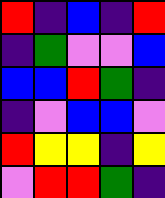[["red", "indigo", "blue", "indigo", "red"], ["indigo", "green", "violet", "violet", "blue"], ["blue", "blue", "red", "green", "indigo"], ["indigo", "violet", "blue", "blue", "violet"], ["red", "yellow", "yellow", "indigo", "yellow"], ["violet", "red", "red", "green", "indigo"]]